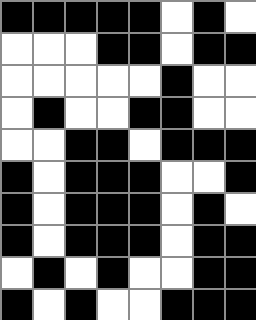[["black", "black", "black", "black", "black", "white", "black", "white"], ["white", "white", "white", "black", "black", "white", "black", "black"], ["white", "white", "white", "white", "white", "black", "white", "white"], ["white", "black", "white", "white", "black", "black", "white", "white"], ["white", "white", "black", "black", "white", "black", "black", "black"], ["black", "white", "black", "black", "black", "white", "white", "black"], ["black", "white", "black", "black", "black", "white", "black", "white"], ["black", "white", "black", "black", "black", "white", "black", "black"], ["white", "black", "white", "black", "white", "white", "black", "black"], ["black", "white", "black", "white", "white", "black", "black", "black"]]